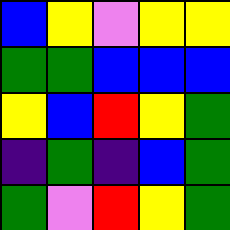[["blue", "yellow", "violet", "yellow", "yellow"], ["green", "green", "blue", "blue", "blue"], ["yellow", "blue", "red", "yellow", "green"], ["indigo", "green", "indigo", "blue", "green"], ["green", "violet", "red", "yellow", "green"]]